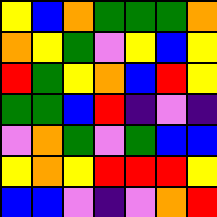[["yellow", "blue", "orange", "green", "green", "green", "orange"], ["orange", "yellow", "green", "violet", "yellow", "blue", "yellow"], ["red", "green", "yellow", "orange", "blue", "red", "yellow"], ["green", "green", "blue", "red", "indigo", "violet", "indigo"], ["violet", "orange", "green", "violet", "green", "blue", "blue"], ["yellow", "orange", "yellow", "red", "red", "red", "yellow"], ["blue", "blue", "violet", "indigo", "violet", "orange", "red"]]